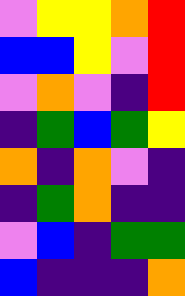[["violet", "yellow", "yellow", "orange", "red"], ["blue", "blue", "yellow", "violet", "red"], ["violet", "orange", "violet", "indigo", "red"], ["indigo", "green", "blue", "green", "yellow"], ["orange", "indigo", "orange", "violet", "indigo"], ["indigo", "green", "orange", "indigo", "indigo"], ["violet", "blue", "indigo", "green", "green"], ["blue", "indigo", "indigo", "indigo", "orange"]]